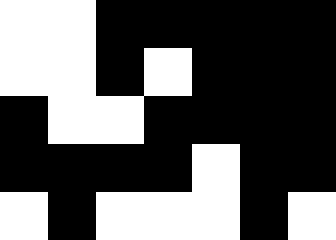[["white", "white", "black", "black", "black", "black", "black"], ["white", "white", "black", "white", "black", "black", "black"], ["black", "white", "white", "black", "black", "black", "black"], ["black", "black", "black", "black", "white", "black", "black"], ["white", "black", "white", "white", "white", "black", "white"]]